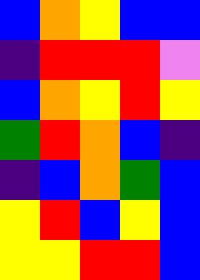[["blue", "orange", "yellow", "blue", "blue"], ["indigo", "red", "red", "red", "violet"], ["blue", "orange", "yellow", "red", "yellow"], ["green", "red", "orange", "blue", "indigo"], ["indigo", "blue", "orange", "green", "blue"], ["yellow", "red", "blue", "yellow", "blue"], ["yellow", "yellow", "red", "red", "blue"]]